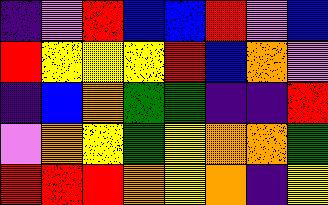[["indigo", "violet", "red", "blue", "blue", "red", "violet", "blue"], ["red", "yellow", "yellow", "yellow", "red", "blue", "orange", "violet"], ["indigo", "blue", "orange", "green", "green", "indigo", "indigo", "red"], ["violet", "orange", "yellow", "green", "yellow", "orange", "orange", "green"], ["red", "red", "red", "orange", "yellow", "orange", "indigo", "yellow"]]